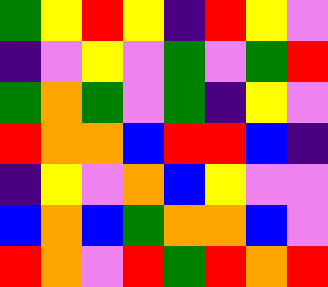[["green", "yellow", "red", "yellow", "indigo", "red", "yellow", "violet"], ["indigo", "violet", "yellow", "violet", "green", "violet", "green", "red"], ["green", "orange", "green", "violet", "green", "indigo", "yellow", "violet"], ["red", "orange", "orange", "blue", "red", "red", "blue", "indigo"], ["indigo", "yellow", "violet", "orange", "blue", "yellow", "violet", "violet"], ["blue", "orange", "blue", "green", "orange", "orange", "blue", "violet"], ["red", "orange", "violet", "red", "green", "red", "orange", "red"]]